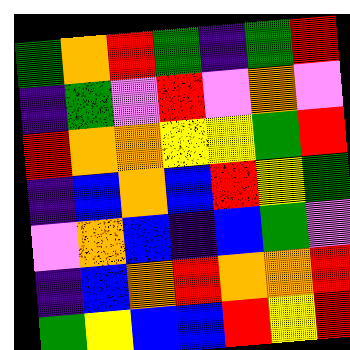[["green", "orange", "red", "green", "indigo", "green", "red"], ["indigo", "green", "violet", "red", "violet", "orange", "violet"], ["red", "orange", "orange", "yellow", "yellow", "green", "red"], ["indigo", "blue", "orange", "blue", "red", "yellow", "green"], ["violet", "orange", "blue", "indigo", "blue", "green", "violet"], ["indigo", "blue", "orange", "red", "orange", "orange", "red"], ["green", "yellow", "blue", "blue", "red", "yellow", "red"]]